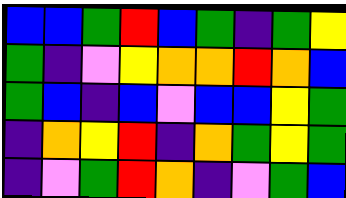[["blue", "blue", "green", "red", "blue", "green", "indigo", "green", "yellow"], ["green", "indigo", "violet", "yellow", "orange", "orange", "red", "orange", "blue"], ["green", "blue", "indigo", "blue", "violet", "blue", "blue", "yellow", "green"], ["indigo", "orange", "yellow", "red", "indigo", "orange", "green", "yellow", "green"], ["indigo", "violet", "green", "red", "orange", "indigo", "violet", "green", "blue"]]